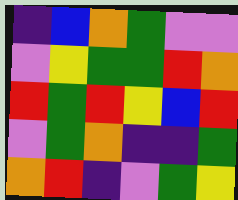[["indigo", "blue", "orange", "green", "violet", "violet"], ["violet", "yellow", "green", "green", "red", "orange"], ["red", "green", "red", "yellow", "blue", "red"], ["violet", "green", "orange", "indigo", "indigo", "green"], ["orange", "red", "indigo", "violet", "green", "yellow"]]